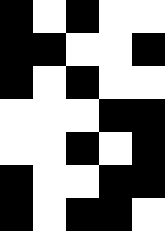[["black", "white", "black", "white", "white"], ["black", "black", "white", "white", "black"], ["black", "white", "black", "white", "white"], ["white", "white", "white", "black", "black"], ["white", "white", "black", "white", "black"], ["black", "white", "white", "black", "black"], ["black", "white", "black", "black", "white"]]